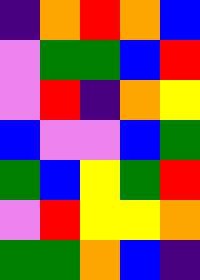[["indigo", "orange", "red", "orange", "blue"], ["violet", "green", "green", "blue", "red"], ["violet", "red", "indigo", "orange", "yellow"], ["blue", "violet", "violet", "blue", "green"], ["green", "blue", "yellow", "green", "red"], ["violet", "red", "yellow", "yellow", "orange"], ["green", "green", "orange", "blue", "indigo"]]